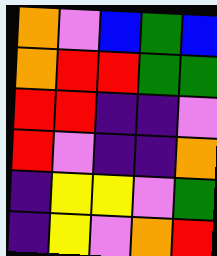[["orange", "violet", "blue", "green", "blue"], ["orange", "red", "red", "green", "green"], ["red", "red", "indigo", "indigo", "violet"], ["red", "violet", "indigo", "indigo", "orange"], ["indigo", "yellow", "yellow", "violet", "green"], ["indigo", "yellow", "violet", "orange", "red"]]